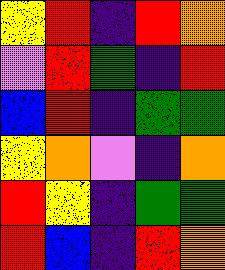[["yellow", "red", "indigo", "red", "orange"], ["violet", "red", "green", "indigo", "red"], ["blue", "red", "indigo", "green", "green"], ["yellow", "orange", "violet", "indigo", "orange"], ["red", "yellow", "indigo", "green", "green"], ["red", "blue", "indigo", "red", "orange"]]